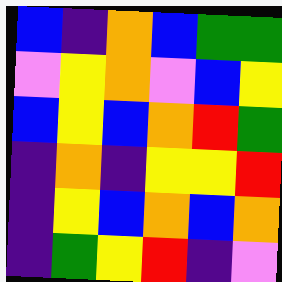[["blue", "indigo", "orange", "blue", "green", "green"], ["violet", "yellow", "orange", "violet", "blue", "yellow"], ["blue", "yellow", "blue", "orange", "red", "green"], ["indigo", "orange", "indigo", "yellow", "yellow", "red"], ["indigo", "yellow", "blue", "orange", "blue", "orange"], ["indigo", "green", "yellow", "red", "indigo", "violet"]]